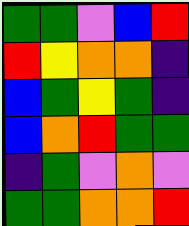[["green", "green", "violet", "blue", "red"], ["red", "yellow", "orange", "orange", "indigo"], ["blue", "green", "yellow", "green", "indigo"], ["blue", "orange", "red", "green", "green"], ["indigo", "green", "violet", "orange", "violet"], ["green", "green", "orange", "orange", "red"]]